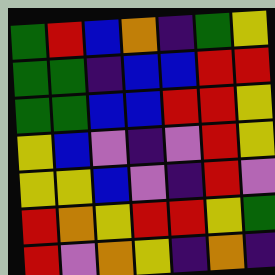[["green", "red", "blue", "orange", "indigo", "green", "yellow"], ["green", "green", "indigo", "blue", "blue", "red", "red"], ["green", "green", "blue", "blue", "red", "red", "yellow"], ["yellow", "blue", "violet", "indigo", "violet", "red", "yellow"], ["yellow", "yellow", "blue", "violet", "indigo", "red", "violet"], ["red", "orange", "yellow", "red", "red", "yellow", "green"], ["red", "violet", "orange", "yellow", "indigo", "orange", "indigo"]]